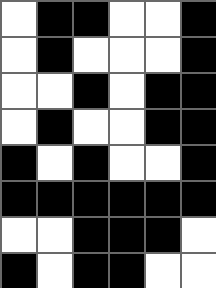[["white", "black", "black", "white", "white", "black"], ["white", "black", "white", "white", "white", "black"], ["white", "white", "black", "white", "black", "black"], ["white", "black", "white", "white", "black", "black"], ["black", "white", "black", "white", "white", "black"], ["black", "black", "black", "black", "black", "black"], ["white", "white", "black", "black", "black", "white"], ["black", "white", "black", "black", "white", "white"]]